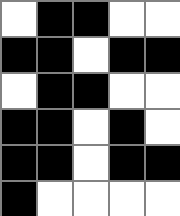[["white", "black", "black", "white", "white"], ["black", "black", "white", "black", "black"], ["white", "black", "black", "white", "white"], ["black", "black", "white", "black", "white"], ["black", "black", "white", "black", "black"], ["black", "white", "white", "white", "white"]]